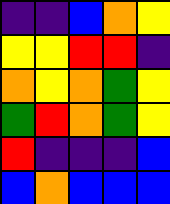[["indigo", "indigo", "blue", "orange", "yellow"], ["yellow", "yellow", "red", "red", "indigo"], ["orange", "yellow", "orange", "green", "yellow"], ["green", "red", "orange", "green", "yellow"], ["red", "indigo", "indigo", "indigo", "blue"], ["blue", "orange", "blue", "blue", "blue"]]